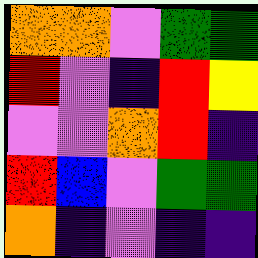[["orange", "orange", "violet", "green", "green"], ["red", "violet", "indigo", "red", "yellow"], ["violet", "violet", "orange", "red", "indigo"], ["red", "blue", "violet", "green", "green"], ["orange", "indigo", "violet", "indigo", "indigo"]]